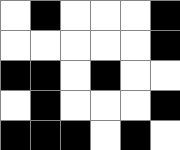[["white", "black", "white", "white", "white", "black"], ["white", "white", "white", "white", "white", "black"], ["black", "black", "white", "black", "white", "white"], ["white", "black", "white", "white", "white", "black"], ["black", "black", "black", "white", "black", "white"]]